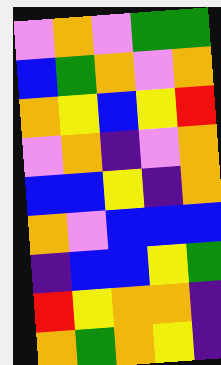[["violet", "orange", "violet", "green", "green"], ["blue", "green", "orange", "violet", "orange"], ["orange", "yellow", "blue", "yellow", "red"], ["violet", "orange", "indigo", "violet", "orange"], ["blue", "blue", "yellow", "indigo", "orange"], ["orange", "violet", "blue", "blue", "blue"], ["indigo", "blue", "blue", "yellow", "green"], ["red", "yellow", "orange", "orange", "indigo"], ["orange", "green", "orange", "yellow", "indigo"]]